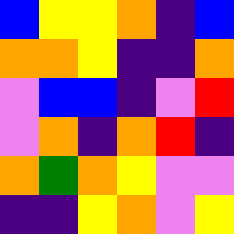[["blue", "yellow", "yellow", "orange", "indigo", "blue"], ["orange", "orange", "yellow", "indigo", "indigo", "orange"], ["violet", "blue", "blue", "indigo", "violet", "red"], ["violet", "orange", "indigo", "orange", "red", "indigo"], ["orange", "green", "orange", "yellow", "violet", "violet"], ["indigo", "indigo", "yellow", "orange", "violet", "yellow"]]